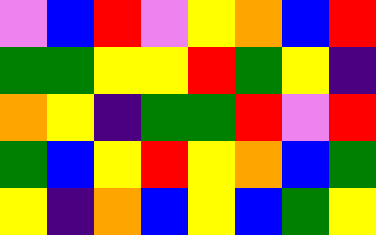[["violet", "blue", "red", "violet", "yellow", "orange", "blue", "red"], ["green", "green", "yellow", "yellow", "red", "green", "yellow", "indigo"], ["orange", "yellow", "indigo", "green", "green", "red", "violet", "red"], ["green", "blue", "yellow", "red", "yellow", "orange", "blue", "green"], ["yellow", "indigo", "orange", "blue", "yellow", "blue", "green", "yellow"]]